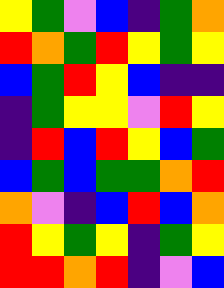[["yellow", "green", "violet", "blue", "indigo", "green", "orange"], ["red", "orange", "green", "red", "yellow", "green", "yellow"], ["blue", "green", "red", "yellow", "blue", "indigo", "indigo"], ["indigo", "green", "yellow", "yellow", "violet", "red", "yellow"], ["indigo", "red", "blue", "red", "yellow", "blue", "green"], ["blue", "green", "blue", "green", "green", "orange", "red"], ["orange", "violet", "indigo", "blue", "red", "blue", "orange"], ["red", "yellow", "green", "yellow", "indigo", "green", "yellow"], ["red", "red", "orange", "red", "indigo", "violet", "blue"]]